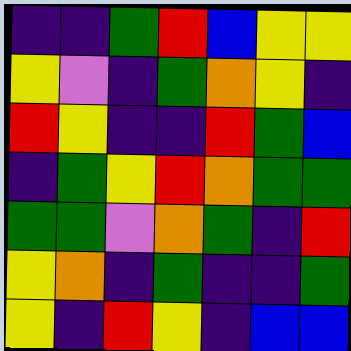[["indigo", "indigo", "green", "red", "blue", "yellow", "yellow"], ["yellow", "violet", "indigo", "green", "orange", "yellow", "indigo"], ["red", "yellow", "indigo", "indigo", "red", "green", "blue"], ["indigo", "green", "yellow", "red", "orange", "green", "green"], ["green", "green", "violet", "orange", "green", "indigo", "red"], ["yellow", "orange", "indigo", "green", "indigo", "indigo", "green"], ["yellow", "indigo", "red", "yellow", "indigo", "blue", "blue"]]